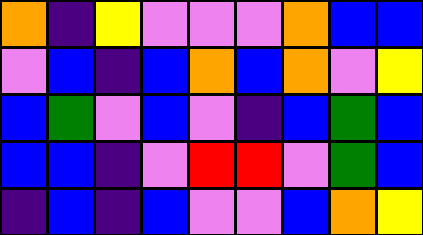[["orange", "indigo", "yellow", "violet", "violet", "violet", "orange", "blue", "blue"], ["violet", "blue", "indigo", "blue", "orange", "blue", "orange", "violet", "yellow"], ["blue", "green", "violet", "blue", "violet", "indigo", "blue", "green", "blue"], ["blue", "blue", "indigo", "violet", "red", "red", "violet", "green", "blue"], ["indigo", "blue", "indigo", "blue", "violet", "violet", "blue", "orange", "yellow"]]